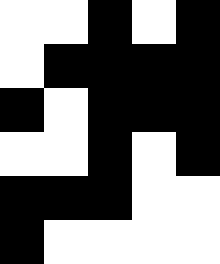[["white", "white", "black", "white", "black"], ["white", "black", "black", "black", "black"], ["black", "white", "black", "black", "black"], ["white", "white", "black", "white", "black"], ["black", "black", "black", "white", "white"], ["black", "white", "white", "white", "white"]]